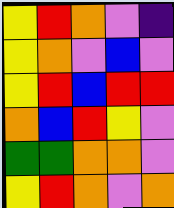[["yellow", "red", "orange", "violet", "indigo"], ["yellow", "orange", "violet", "blue", "violet"], ["yellow", "red", "blue", "red", "red"], ["orange", "blue", "red", "yellow", "violet"], ["green", "green", "orange", "orange", "violet"], ["yellow", "red", "orange", "violet", "orange"]]